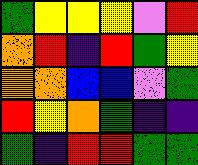[["green", "yellow", "yellow", "yellow", "violet", "red"], ["orange", "red", "indigo", "red", "green", "yellow"], ["orange", "orange", "blue", "blue", "violet", "green"], ["red", "yellow", "orange", "green", "indigo", "indigo"], ["green", "indigo", "red", "red", "green", "green"]]